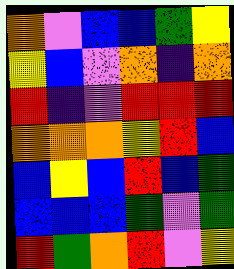[["orange", "violet", "blue", "blue", "green", "yellow"], ["yellow", "blue", "violet", "orange", "indigo", "orange"], ["red", "indigo", "violet", "red", "red", "red"], ["orange", "orange", "orange", "yellow", "red", "blue"], ["blue", "yellow", "blue", "red", "blue", "green"], ["blue", "blue", "blue", "green", "violet", "green"], ["red", "green", "orange", "red", "violet", "yellow"]]